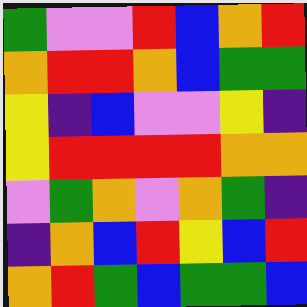[["green", "violet", "violet", "red", "blue", "orange", "red"], ["orange", "red", "red", "orange", "blue", "green", "green"], ["yellow", "indigo", "blue", "violet", "violet", "yellow", "indigo"], ["yellow", "red", "red", "red", "red", "orange", "orange"], ["violet", "green", "orange", "violet", "orange", "green", "indigo"], ["indigo", "orange", "blue", "red", "yellow", "blue", "red"], ["orange", "red", "green", "blue", "green", "green", "blue"]]